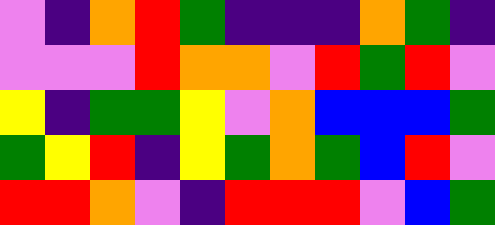[["violet", "indigo", "orange", "red", "green", "indigo", "indigo", "indigo", "orange", "green", "indigo"], ["violet", "violet", "violet", "red", "orange", "orange", "violet", "red", "green", "red", "violet"], ["yellow", "indigo", "green", "green", "yellow", "violet", "orange", "blue", "blue", "blue", "green"], ["green", "yellow", "red", "indigo", "yellow", "green", "orange", "green", "blue", "red", "violet"], ["red", "red", "orange", "violet", "indigo", "red", "red", "red", "violet", "blue", "green"]]